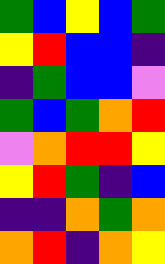[["green", "blue", "yellow", "blue", "green"], ["yellow", "red", "blue", "blue", "indigo"], ["indigo", "green", "blue", "blue", "violet"], ["green", "blue", "green", "orange", "red"], ["violet", "orange", "red", "red", "yellow"], ["yellow", "red", "green", "indigo", "blue"], ["indigo", "indigo", "orange", "green", "orange"], ["orange", "red", "indigo", "orange", "yellow"]]